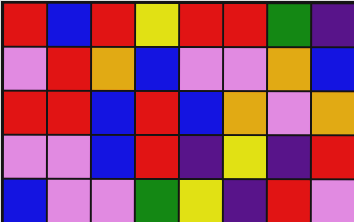[["red", "blue", "red", "yellow", "red", "red", "green", "indigo"], ["violet", "red", "orange", "blue", "violet", "violet", "orange", "blue"], ["red", "red", "blue", "red", "blue", "orange", "violet", "orange"], ["violet", "violet", "blue", "red", "indigo", "yellow", "indigo", "red"], ["blue", "violet", "violet", "green", "yellow", "indigo", "red", "violet"]]